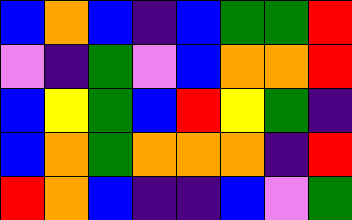[["blue", "orange", "blue", "indigo", "blue", "green", "green", "red"], ["violet", "indigo", "green", "violet", "blue", "orange", "orange", "red"], ["blue", "yellow", "green", "blue", "red", "yellow", "green", "indigo"], ["blue", "orange", "green", "orange", "orange", "orange", "indigo", "red"], ["red", "orange", "blue", "indigo", "indigo", "blue", "violet", "green"]]